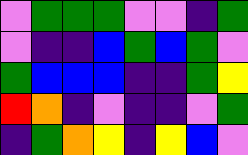[["violet", "green", "green", "green", "violet", "violet", "indigo", "green"], ["violet", "indigo", "indigo", "blue", "green", "blue", "green", "violet"], ["green", "blue", "blue", "blue", "indigo", "indigo", "green", "yellow"], ["red", "orange", "indigo", "violet", "indigo", "indigo", "violet", "green"], ["indigo", "green", "orange", "yellow", "indigo", "yellow", "blue", "violet"]]